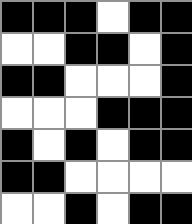[["black", "black", "black", "white", "black", "black"], ["white", "white", "black", "black", "white", "black"], ["black", "black", "white", "white", "white", "black"], ["white", "white", "white", "black", "black", "black"], ["black", "white", "black", "white", "black", "black"], ["black", "black", "white", "white", "white", "white"], ["white", "white", "black", "white", "black", "black"]]